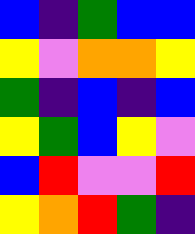[["blue", "indigo", "green", "blue", "blue"], ["yellow", "violet", "orange", "orange", "yellow"], ["green", "indigo", "blue", "indigo", "blue"], ["yellow", "green", "blue", "yellow", "violet"], ["blue", "red", "violet", "violet", "red"], ["yellow", "orange", "red", "green", "indigo"]]